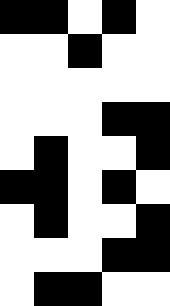[["black", "black", "white", "black", "white"], ["white", "white", "black", "white", "white"], ["white", "white", "white", "white", "white"], ["white", "white", "white", "black", "black"], ["white", "black", "white", "white", "black"], ["black", "black", "white", "black", "white"], ["white", "black", "white", "white", "black"], ["white", "white", "white", "black", "black"], ["white", "black", "black", "white", "white"]]